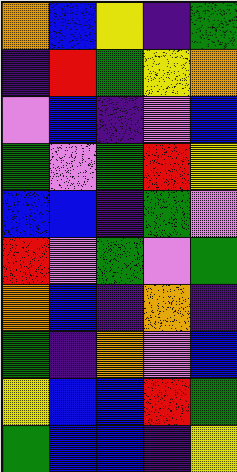[["orange", "blue", "yellow", "indigo", "green"], ["indigo", "red", "green", "yellow", "orange"], ["violet", "blue", "indigo", "violet", "blue"], ["green", "violet", "green", "red", "yellow"], ["blue", "blue", "indigo", "green", "violet"], ["red", "violet", "green", "violet", "green"], ["orange", "blue", "indigo", "orange", "indigo"], ["green", "indigo", "orange", "violet", "blue"], ["yellow", "blue", "blue", "red", "green"], ["green", "blue", "blue", "indigo", "yellow"]]